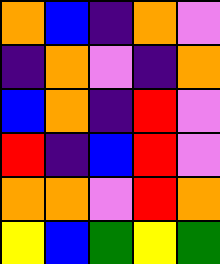[["orange", "blue", "indigo", "orange", "violet"], ["indigo", "orange", "violet", "indigo", "orange"], ["blue", "orange", "indigo", "red", "violet"], ["red", "indigo", "blue", "red", "violet"], ["orange", "orange", "violet", "red", "orange"], ["yellow", "blue", "green", "yellow", "green"]]